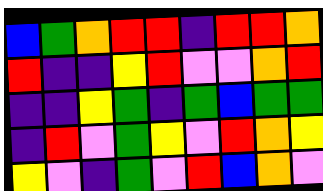[["blue", "green", "orange", "red", "red", "indigo", "red", "red", "orange"], ["red", "indigo", "indigo", "yellow", "red", "violet", "violet", "orange", "red"], ["indigo", "indigo", "yellow", "green", "indigo", "green", "blue", "green", "green"], ["indigo", "red", "violet", "green", "yellow", "violet", "red", "orange", "yellow"], ["yellow", "violet", "indigo", "green", "violet", "red", "blue", "orange", "violet"]]